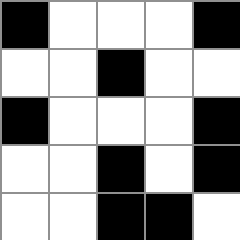[["black", "white", "white", "white", "black"], ["white", "white", "black", "white", "white"], ["black", "white", "white", "white", "black"], ["white", "white", "black", "white", "black"], ["white", "white", "black", "black", "white"]]